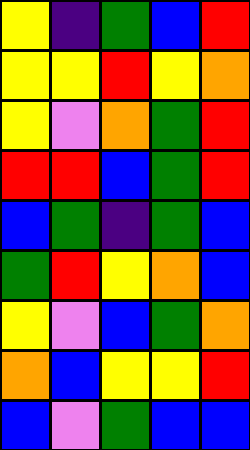[["yellow", "indigo", "green", "blue", "red"], ["yellow", "yellow", "red", "yellow", "orange"], ["yellow", "violet", "orange", "green", "red"], ["red", "red", "blue", "green", "red"], ["blue", "green", "indigo", "green", "blue"], ["green", "red", "yellow", "orange", "blue"], ["yellow", "violet", "blue", "green", "orange"], ["orange", "blue", "yellow", "yellow", "red"], ["blue", "violet", "green", "blue", "blue"]]